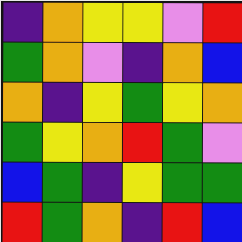[["indigo", "orange", "yellow", "yellow", "violet", "red"], ["green", "orange", "violet", "indigo", "orange", "blue"], ["orange", "indigo", "yellow", "green", "yellow", "orange"], ["green", "yellow", "orange", "red", "green", "violet"], ["blue", "green", "indigo", "yellow", "green", "green"], ["red", "green", "orange", "indigo", "red", "blue"]]